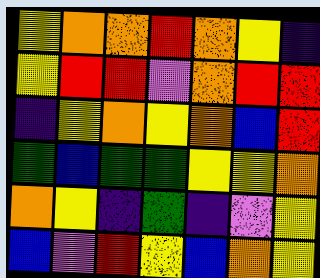[["yellow", "orange", "orange", "red", "orange", "yellow", "indigo"], ["yellow", "red", "red", "violet", "orange", "red", "red"], ["indigo", "yellow", "orange", "yellow", "orange", "blue", "red"], ["green", "blue", "green", "green", "yellow", "yellow", "orange"], ["orange", "yellow", "indigo", "green", "indigo", "violet", "yellow"], ["blue", "violet", "red", "yellow", "blue", "orange", "yellow"]]